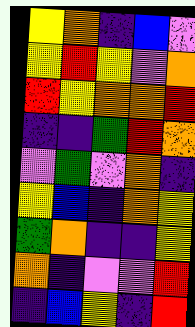[["yellow", "orange", "indigo", "blue", "violet"], ["yellow", "red", "yellow", "violet", "orange"], ["red", "yellow", "orange", "orange", "red"], ["indigo", "indigo", "green", "red", "orange"], ["violet", "green", "violet", "orange", "indigo"], ["yellow", "blue", "indigo", "orange", "yellow"], ["green", "orange", "indigo", "indigo", "yellow"], ["orange", "indigo", "violet", "violet", "red"], ["indigo", "blue", "yellow", "indigo", "red"]]